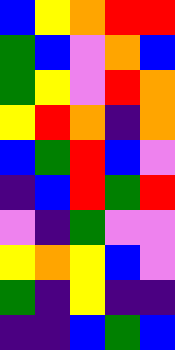[["blue", "yellow", "orange", "red", "red"], ["green", "blue", "violet", "orange", "blue"], ["green", "yellow", "violet", "red", "orange"], ["yellow", "red", "orange", "indigo", "orange"], ["blue", "green", "red", "blue", "violet"], ["indigo", "blue", "red", "green", "red"], ["violet", "indigo", "green", "violet", "violet"], ["yellow", "orange", "yellow", "blue", "violet"], ["green", "indigo", "yellow", "indigo", "indigo"], ["indigo", "indigo", "blue", "green", "blue"]]